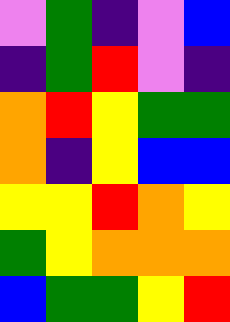[["violet", "green", "indigo", "violet", "blue"], ["indigo", "green", "red", "violet", "indigo"], ["orange", "red", "yellow", "green", "green"], ["orange", "indigo", "yellow", "blue", "blue"], ["yellow", "yellow", "red", "orange", "yellow"], ["green", "yellow", "orange", "orange", "orange"], ["blue", "green", "green", "yellow", "red"]]